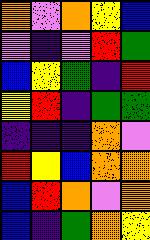[["orange", "violet", "orange", "yellow", "blue"], ["violet", "indigo", "violet", "red", "green"], ["blue", "yellow", "green", "indigo", "red"], ["yellow", "red", "indigo", "green", "green"], ["indigo", "indigo", "indigo", "orange", "violet"], ["red", "yellow", "blue", "orange", "orange"], ["blue", "red", "orange", "violet", "orange"], ["blue", "indigo", "green", "orange", "yellow"]]